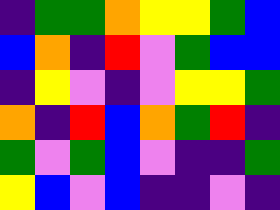[["indigo", "green", "green", "orange", "yellow", "yellow", "green", "blue"], ["blue", "orange", "indigo", "red", "violet", "green", "blue", "blue"], ["indigo", "yellow", "violet", "indigo", "violet", "yellow", "yellow", "green"], ["orange", "indigo", "red", "blue", "orange", "green", "red", "indigo"], ["green", "violet", "green", "blue", "violet", "indigo", "indigo", "green"], ["yellow", "blue", "violet", "blue", "indigo", "indigo", "violet", "indigo"]]